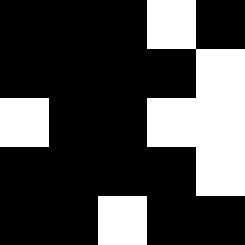[["black", "black", "black", "white", "black"], ["black", "black", "black", "black", "white"], ["white", "black", "black", "white", "white"], ["black", "black", "black", "black", "white"], ["black", "black", "white", "black", "black"]]